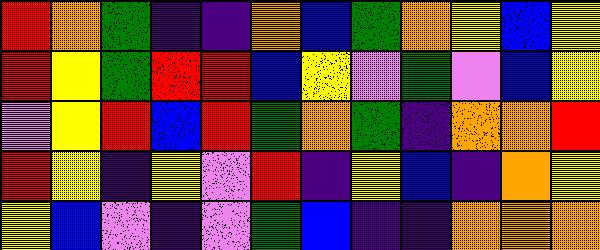[["red", "orange", "green", "indigo", "indigo", "orange", "blue", "green", "orange", "yellow", "blue", "yellow"], ["red", "yellow", "green", "red", "red", "blue", "yellow", "violet", "green", "violet", "blue", "yellow"], ["violet", "yellow", "red", "blue", "red", "green", "orange", "green", "indigo", "orange", "orange", "red"], ["red", "yellow", "indigo", "yellow", "violet", "red", "indigo", "yellow", "blue", "indigo", "orange", "yellow"], ["yellow", "blue", "violet", "indigo", "violet", "green", "blue", "indigo", "indigo", "orange", "orange", "orange"]]